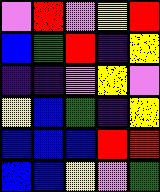[["violet", "red", "violet", "yellow", "red"], ["blue", "green", "red", "indigo", "yellow"], ["indigo", "indigo", "violet", "yellow", "violet"], ["yellow", "blue", "green", "indigo", "yellow"], ["blue", "blue", "blue", "red", "red"], ["blue", "blue", "yellow", "violet", "green"]]